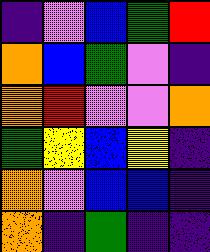[["indigo", "violet", "blue", "green", "red"], ["orange", "blue", "green", "violet", "indigo"], ["orange", "red", "violet", "violet", "orange"], ["green", "yellow", "blue", "yellow", "indigo"], ["orange", "violet", "blue", "blue", "indigo"], ["orange", "indigo", "green", "indigo", "indigo"]]